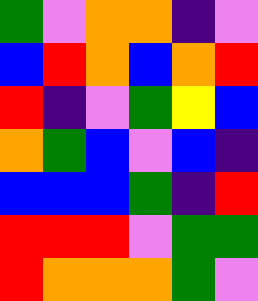[["green", "violet", "orange", "orange", "indigo", "violet"], ["blue", "red", "orange", "blue", "orange", "red"], ["red", "indigo", "violet", "green", "yellow", "blue"], ["orange", "green", "blue", "violet", "blue", "indigo"], ["blue", "blue", "blue", "green", "indigo", "red"], ["red", "red", "red", "violet", "green", "green"], ["red", "orange", "orange", "orange", "green", "violet"]]